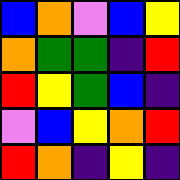[["blue", "orange", "violet", "blue", "yellow"], ["orange", "green", "green", "indigo", "red"], ["red", "yellow", "green", "blue", "indigo"], ["violet", "blue", "yellow", "orange", "red"], ["red", "orange", "indigo", "yellow", "indigo"]]